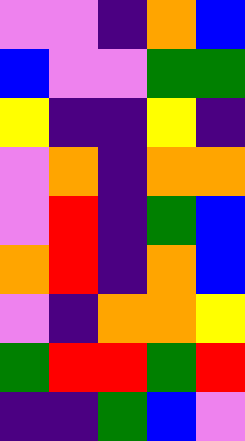[["violet", "violet", "indigo", "orange", "blue"], ["blue", "violet", "violet", "green", "green"], ["yellow", "indigo", "indigo", "yellow", "indigo"], ["violet", "orange", "indigo", "orange", "orange"], ["violet", "red", "indigo", "green", "blue"], ["orange", "red", "indigo", "orange", "blue"], ["violet", "indigo", "orange", "orange", "yellow"], ["green", "red", "red", "green", "red"], ["indigo", "indigo", "green", "blue", "violet"]]